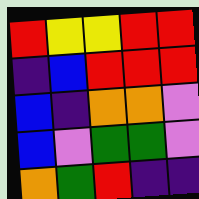[["red", "yellow", "yellow", "red", "red"], ["indigo", "blue", "red", "red", "red"], ["blue", "indigo", "orange", "orange", "violet"], ["blue", "violet", "green", "green", "violet"], ["orange", "green", "red", "indigo", "indigo"]]